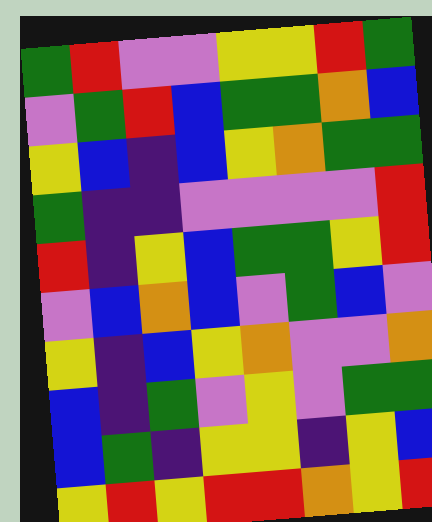[["green", "red", "violet", "violet", "yellow", "yellow", "red", "green"], ["violet", "green", "red", "blue", "green", "green", "orange", "blue"], ["yellow", "blue", "indigo", "blue", "yellow", "orange", "green", "green"], ["green", "indigo", "indigo", "violet", "violet", "violet", "violet", "red"], ["red", "indigo", "yellow", "blue", "green", "green", "yellow", "red"], ["violet", "blue", "orange", "blue", "violet", "green", "blue", "violet"], ["yellow", "indigo", "blue", "yellow", "orange", "violet", "violet", "orange"], ["blue", "indigo", "green", "violet", "yellow", "violet", "green", "green"], ["blue", "green", "indigo", "yellow", "yellow", "indigo", "yellow", "blue"], ["yellow", "red", "yellow", "red", "red", "orange", "yellow", "red"]]